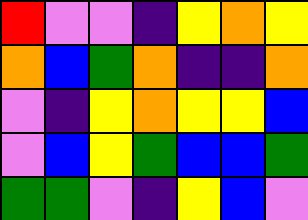[["red", "violet", "violet", "indigo", "yellow", "orange", "yellow"], ["orange", "blue", "green", "orange", "indigo", "indigo", "orange"], ["violet", "indigo", "yellow", "orange", "yellow", "yellow", "blue"], ["violet", "blue", "yellow", "green", "blue", "blue", "green"], ["green", "green", "violet", "indigo", "yellow", "blue", "violet"]]